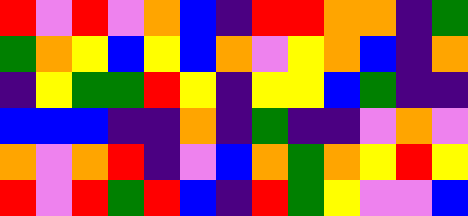[["red", "violet", "red", "violet", "orange", "blue", "indigo", "red", "red", "orange", "orange", "indigo", "green"], ["green", "orange", "yellow", "blue", "yellow", "blue", "orange", "violet", "yellow", "orange", "blue", "indigo", "orange"], ["indigo", "yellow", "green", "green", "red", "yellow", "indigo", "yellow", "yellow", "blue", "green", "indigo", "indigo"], ["blue", "blue", "blue", "indigo", "indigo", "orange", "indigo", "green", "indigo", "indigo", "violet", "orange", "violet"], ["orange", "violet", "orange", "red", "indigo", "violet", "blue", "orange", "green", "orange", "yellow", "red", "yellow"], ["red", "violet", "red", "green", "red", "blue", "indigo", "red", "green", "yellow", "violet", "violet", "blue"]]